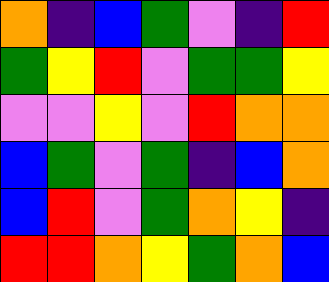[["orange", "indigo", "blue", "green", "violet", "indigo", "red"], ["green", "yellow", "red", "violet", "green", "green", "yellow"], ["violet", "violet", "yellow", "violet", "red", "orange", "orange"], ["blue", "green", "violet", "green", "indigo", "blue", "orange"], ["blue", "red", "violet", "green", "orange", "yellow", "indigo"], ["red", "red", "orange", "yellow", "green", "orange", "blue"]]